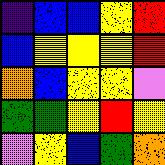[["indigo", "blue", "blue", "yellow", "red"], ["blue", "yellow", "yellow", "yellow", "red"], ["orange", "blue", "yellow", "yellow", "violet"], ["green", "green", "yellow", "red", "yellow"], ["violet", "yellow", "blue", "green", "orange"]]